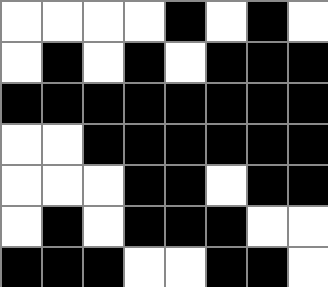[["white", "white", "white", "white", "black", "white", "black", "white"], ["white", "black", "white", "black", "white", "black", "black", "black"], ["black", "black", "black", "black", "black", "black", "black", "black"], ["white", "white", "black", "black", "black", "black", "black", "black"], ["white", "white", "white", "black", "black", "white", "black", "black"], ["white", "black", "white", "black", "black", "black", "white", "white"], ["black", "black", "black", "white", "white", "black", "black", "white"]]